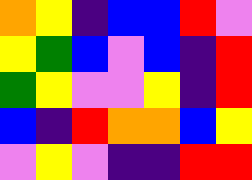[["orange", "yellow", "indigo", "blue", "blue", "red", "violet"], ["yellow", "green", "blue", "violet", "blue", "indigo", "red"], ["green", "yellow", "violet", "violet", "yellow", "indigo", "red"], ["blue", "indigo", "red", "orange", "orange", "blue", "yellow"], ["violet", "yellow", "violet", "indigo", "indigo", "red", "red"]]